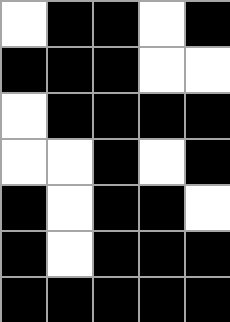[["white", "black", "black", "white", "black"], ["black", "black", "black", "white", "white"], ["white", "black", "black", "black", "black"], ["white", "white", "black", "white", "black"], ["black", "white", "black", "black", "white"], ["black", "white", "black", "black", "black"], ["black", "black", "black", "black", "black"]]